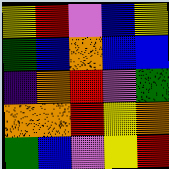[["yellow", "red", "violet", "blue", "yellow"], ["green", "blue", "orange", "blue", "blue"], ["indigo", "orange", "red", "violet", "green"], ["orange", "orange", "red", "yellow", "orange"], ["green", "blue", "violet", "yellow", "red"]]